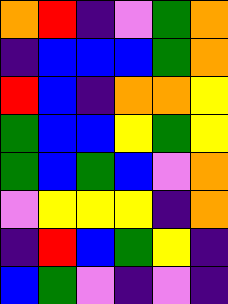[["orange", "red", "indigo", "violet", "green", "orange"], ["indigo", "blue", "blue", "blue", "green", "orange"], ["red", "blue", "indigo", "orange", "orange", "yellow"], ["green", "blue", "blue", "yellow", "green", "yellow"], ["green", "blue", "green", "blue", "violet", "orange"], ["violet", "yellow", "yellow", "yellow", "indigo", "orange"], ["indigo", "red", "blue", "green", "yellow", "indigo"], ["blue", "green", "violet", "indigo", "violet", "indigo"]]